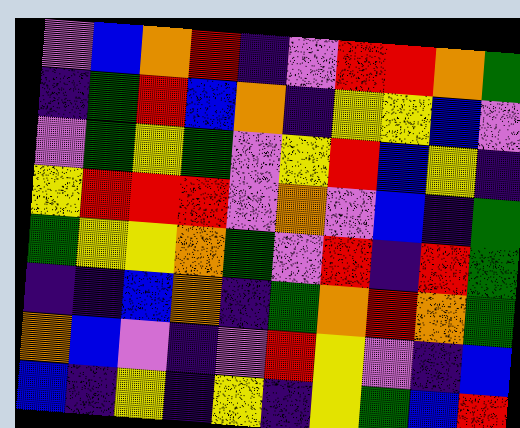[["violet", "blue", "orange", "red", "indigo", "violet", "red", "red", "orange", "green"], ["indigo", "green", "red", "blue", "orange", "indigo", "yellow", "yellow", "blue", "violet"], ["violet", "green", "yellow", "green", "violet", "yellow", "red", "blue", "yellow", "indigo"], ["yellow", "red", "red", "red", "violet", "orange", "violet", "blue", "indigo", "green"], ["green", "yellow", "yellow", "orange", "green", "violet", "red", "indigo", "red", "green"], ["indigo", "indigo", "blue", "orange", "indigo", "green", "orange", "red", "orange", "green"], ["orange", "blue", "violet", "indigo", "violet", "red", "yellow", "violet", "indigo", "blue"], ["blue", "indigo", "yellow", "indigo", "yellow", "indigo", "yellow", "green", "blue", "red"]]